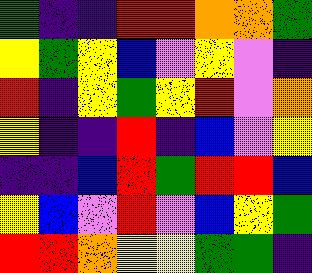[["green", "indigo", "indigo", "red", "red", "orange", "orange", "green"], ["yellow", "green", "yellow", "blue", "violet", "yellow", "violet", "indigo"], ["red", "indigo", "yellow", "green", "yellow", "red", "violet", "orange"], ["yellow", "indigo", "indigo", "red", "indigo", "blue", "violet", "yellow"], ["indigo", "indigo", "blue", "red", "green", "red", "red", "blue"], ["yellow", "blue", "violet", "red", "violet", "blue", "yellow", "green"], ["red", "red", "orange", "yellow", "yellow", "green", "green", "indigo"]]